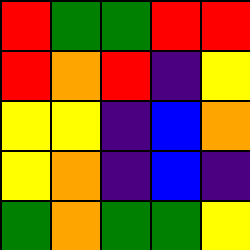[["red", "green", "green", "red", "red"], ["red", "orange", "red", "indigo", "yellow"], ["yellow", "yellow", "indigo", "blue", "orange"], ["yellow", "orange", "indigo", "blue", "indigo"], ["green", "orange", "green", "green", "yellow"]]